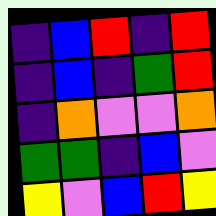[["indigo", "blue", "red", "indigo", "red"], ["indigo", "blue", "indigo", "green", "red"], ["indigo", "orange", "violet", "violet", "orange"], ["green", "green", "indigo", "blue", "violet"], ["yellow", "violet", "blue", "red", "yellow"]]